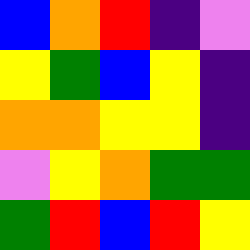[["blue", "orange", "red", "indigo", "violet"], ["yellow", "green", "blue", "yellow", "indigo"], ["orange", "orange", "yellow", "yellow", "indigo"], ["violet", "yellow", "orange", "green", "green"], ["green", "red", "blue", "red", "yellow"]]